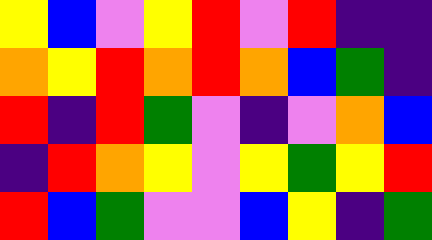[["yellow", "blue", "violet", "yellow", "red", "violet", "red", "indigo", "indigo"], ["orange", "yellow", "red", "orange", "red", "orange", "blue", "green", "indigo"], ["red", "indigo", "red", "green", "violet", "indigo", "violet", "orange", "blue"], ["indigo", "red", "orange", "yellow", "violet", "yellow", "green", "yellow", "red"], ["red", "blue", "green", "violet", "violet", "blue", "yellow", "indigo", "green"]]